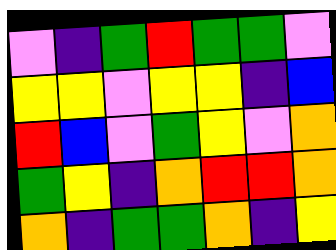[["violet", "indigo", "green", "red", "green", "green", "violet"], ["yellow", "yellow", "violet", "yellow", "yellow", "indigo", "blue"], ["red", "blue", "violet", "green", "yellow", "violet", "orange"], ["green", "yellow", "indigo", "orange", "red", "red", "orange"], ["orange", "indigo", "green", "green", "orange", "indigo", "yellow"]]